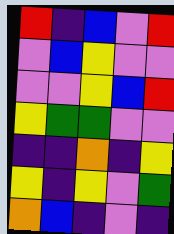[["red", "indigo", "blue", "violet", "red"], ["violet", "blue", "yellow", "violet", "violet"], ["violet", "violet", "yellow", "blue", "red"], ["yellow", "green", "green", "violet", "violet"], ["indigo", "indigo", "orange", "indigo", "yellow"], ["yellow", "indigo", "yellow", "violet", "green"], ["orange", "blue", "indigo", "violet", "indigo"]]